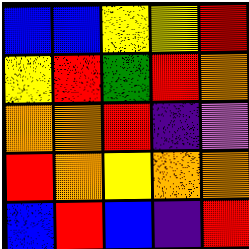[["blue", "blue", "yellow", "yellow", "red"], ["yellow", "red", "green", "red", "orange"], ["orange", "orange", "red", "indigo", "violet"], ["red", "orange", "yellow", "orange", "orange"], ["blue", "red", "blue", "indigo", "red"]]